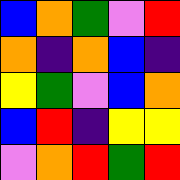[["blue", "orange", "green", "violet", "red"], ["orange", "indigo", "orange", "blue", "indigo"], ["yellow", "green", "violet", "blue", "orange"], ["blue", "red", "indigo", "yellow", "yellow"], ["violet", "orange", "red", "green", "red"]]